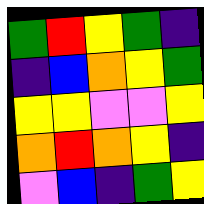[["green", "red", "yellow", "green", "indigo"], ["indigo", "blue", "orange", "yellow", "green"], ["yellow", "yellow", "violet", "violet", "yellow"], ["orange", "red", "orange", "yellow", "indigo"], ["violet", "blue", "indigo", "green", "yellow"]]